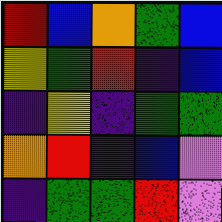[["red", "blue", "orange", "green", "blue"], ["yellow", "green", "red", "indigo", "blue"], ["indigo", "yellow", "indigo", "green", "green"], ["orange", "red", "indigo", "blue", "violet"], ["indigo", "green", "green", "red", "violet"]]